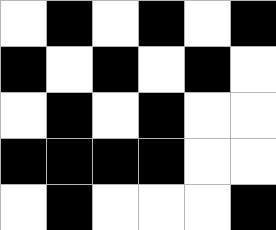[["white", "black", "white", "black", "white", "black"], ["black", "white", "black", "white", "black", "white"], ["white", "black", "white", "black", "white", "white"], ["black", "black", "black", "black", "white", "white"], ["white", "black", "white", "white", "white", "black"]]